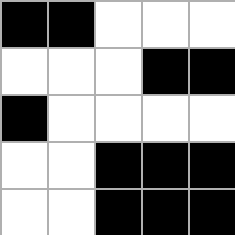[["black", "black", "white", "white", "white"], ["white", "white", "white", "black", "black"], ["black", "white", "white", "white", "white"], ["white", "white", "black", "black", "black"], ["white", "white", "black", "black", "black"]]